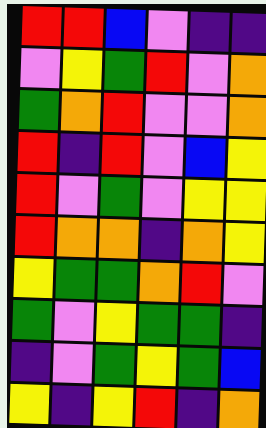[["red", "red", "blue", "violet", "indigo", "indigo"], ["violet", "yellow", "green", "red", "violet", "orange"], ["green", "orange", "red", "violet", "violet", "orange"], ["red", "indigo", "red", "violet", "blue", "yellow"], ["red", "violet", "green", "violet", "yellow", "yellow"], ["red", "orange", "orange", "indigo", "orange", "yellow"], ["yellow", "green", "green", "orange", "red", "violet"], ["green", "violet", "yellow", "green", "green", "indigo"], ["indigo", "violet", "green", "yellow", "green", "blue"], ["yellow", "indigo", "yellow", "red", "indigo", "orange"]]